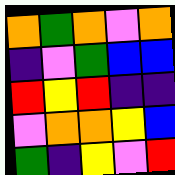[["orange", "green", "orange", "violet", "orange"], ["indigo", "violet", "green", "blue", "blue"], ["red", "yellow", "red", "indigo", "indigo"], ["violet", "orange", "orange", "yellow", "blue"], ["green", "indigo", "yellow", "violet", "red"]]